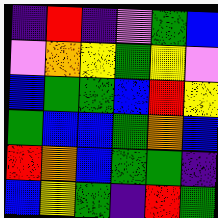[["indigo", "red", "indigo", "violet", "green", "blue"], ["violet", "orange", "yellow", "green", "yellow", "violet"], ["blue", "green", "green", "blue", "red", "yellow"], ["green", "blue", "blue", "green", "orange", "blue"], ["red", "orange", "blue", "green", "green", "indigo"], ["blue", "yellow", "green", "indigo", "red", "green"]]